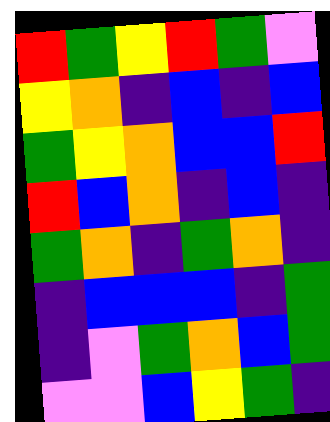[["red", "green", "yellow", "red", "green", "violet"], ["yellow", "orange", "indigo", "blue", "indigo", "blue"], ["green", "yellow", "orange", "blue", "blue", "red"], ["red", "blue", "orange", "indigo", "blue", "indigo"], ["green", "orange", "indigo", "green", "orange", "indigo"], ["indigo", "blue", "blue", "blue", "indigo", "green"], ["indigo", "violet", "green", "orange", "blue", "green"], ["violet", "violet", "blue", "yellow", "green", "indigo"]]